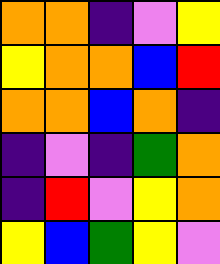[["orange", "orange", "indigo", "violet", "yellow"], ["yellow", "orange", "orange", "blue", "red"], ["orange", "orange", "blue", "orange", "indigo"], ["indigo", "violet", "indigo", "green", "orange"], ["indigo", "red", "violet", "yellow", "orange"], ["yellow", "blue", "green", "yellow", "violet"]]